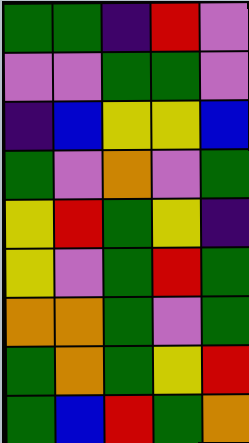[["green", "green", "indigo", "red", "violet"], ["violet", "violet", "green", "green", "violet"], ["indigo", "blue", "yellow", "yellow", "blue"], ["green", "violet", "orange", "violet", "green"], ["yellow", "red", "green", "yellow", "indigo"], ["yellow", "violet", "green", "red", "green"], ["orange", "orange", "green", "violet", "green"], ["green", "orange", "green", "yellow", "red"], ["green", "blue", "red", "green", "orange"]]